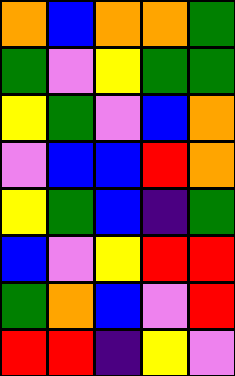[["orange", "blue", "orange", "orange", "green"], ["green", "violet", "yellow", "green", "green"], ["yellow", "green", "violet", "blue", "orange"], ["violet", "blue", "blue", "red", "orange"], ["yellow", "green", "blue", "indigo", "green"], ["blue", "violet", "yellow", "red", "red"], ["green", "orange", "blue", "violet", "red"], ["red", "red", "indigo", "yellow", "violet"]]